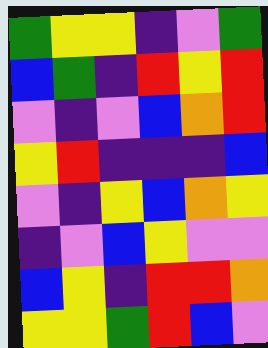[["green", "yellow", "yellow", "indigo", "violet", "green"], ["blue", "green", "indigo", "red", "yellow", "red"], ["violet", "indigo", "violet", "blue", "orange", "red"], ["yellow", "red", "indigo", "indigo", "indigo", "blue"], ["violet", "indigo", "yellow", "blue", "orange", "yellow"], ["indigo", "violet", "blue", "yellow", "violet", "violet"], ["blue", "yellow", "indigo", "red", "red", "orange"], ["yellow", "yellow", "green", "red", "blue", "violet"]]